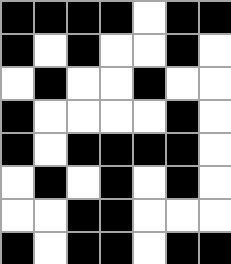[["black", "black", "black", "black", "white", "black", "black"], ["black", "white", "black", "white", "white", "black", "white"], ["white", "black", "white", "white", "black", "white", "white"], ["black", "white", "white", "white", "white", "black", "white"], ["black", "white", "black", "black", "black", "black", "white"], ["white", "black", "white", "black", "white", "black", "white"], ["white", "white", "black", "black", "white", "white", "white"], ["black", "white", "black", "black", "white", "black", "black"]]